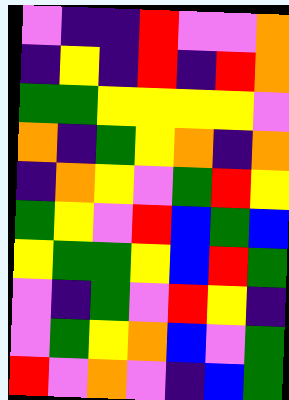[["violet", "indigo", "indigo", "red", "violet", "violet", "orange"], ["indigo", "yellow", "indigo", "red", "indigo", "red", "orange"], ["green", "green", "yellow", "yellow", "yellow", "yellow", "violet"], ["orange", "indigo", "green", "yellow", "orange", "indigo", "orange"], ["indigo", "orange", "yellow", "violet", "green", "red", "yellow"], ["green", "yellow", "violet", "red", "blue", "green", "blue"], ["yellow", "green", "green", "yellow", "blue", "red", "green"], ["violet", "indigo", "green", "violet", "red", "yellow", "indigo"], ["violet", "green", "yellow", "orange", "blue", "violet", "green"], ["red", "violet", "orange", "violet", "indigo", "blue", "green"]]